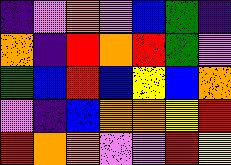[["indigo", "violet", "orange", "violet", "blue", "green", "indigo"], ["orange", "indigo", "red", "orange", "red", "green", "violet"], ["green", "blue", "red", "blue", "yellow", "blue", "orange"], ["violet", "indigo", "blue", "orange", "orange", "yellow", "red"], ["red", "orange", "orange", "violet", "violet", "red", "yellow"]]